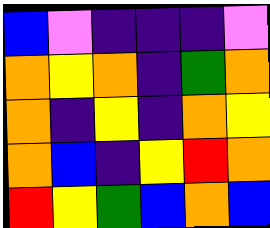[["blue", "violet", "indigo", "indigo", "indigo", "violet"], ["orange", "yellow", "orange", "indigo", "green", "orange"], ["orange", "indigo", "yellow", "indigo", "orange", "yellow"], ["orange", "blue", "indigo", "yellow", "red", "orange"], ["red", "yellow", "green", "blue", "orange", "blue"]]